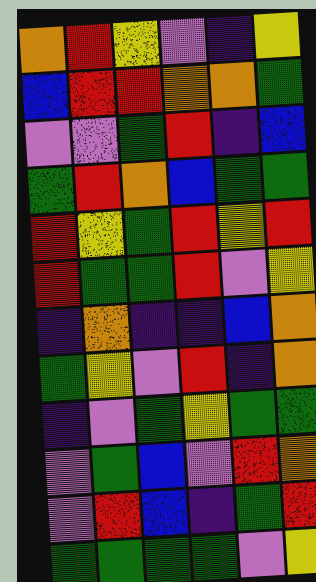[["orange", "red", "yellow", "violet", "indigo", "yellow"], ["blue", "red", "red", "orange", "orange", "green"], ["violet", "violet", "green", "red", "indigo", "blue"], ["green", "red", "orange", "blue", "green", "green"], ["red", "yellow", "green", "red", "yellow", "red"], ["red", "green", "green", "red", "violet", "yellow"], ["indigo", "orange", "indigo", "indigo", "blue", "orange"], ["green", "yellow", "violet", "red", "indigo", "orange"], ["indigo", "violet", "green", "yellow", "green", "green"], ["violet", "green", "blue", "violet", "red", "orange"], ["violet", "red", "blue", "indigo", "green", "red"], ["green", "green", "green", "green", "violet", "yellow"]]